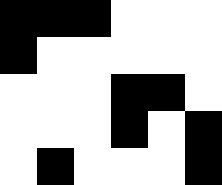[["black", "black", "black", "white", "white", "white"], ["black", "white", "white", "white", "white", "white"], ["white", "white", "white", "black", "black", "white"], ["white", "white", "white", "black", "white", "black"], ["white", "black", "white", "white", "white", "black"]]